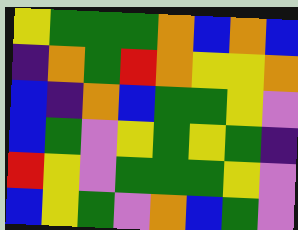[["yellow", "green", "green", "green", "orange", "blue", "orange", "blue"], ["indigo", "orange", "green", "red", "orange", "yellow", "yellow", "orange"], ["blue", "indigo", "orange", "blue", "green", "green", "yellow", "violet"], ["blue", "green", "violet", "yellow", "green", "yellow", "green", "indigo"], ["red", "yellow", "violet", "green", "green", "green", "yellow", "violet"], ["blue", "yellow", "green", "violet", "orange", "blue", "green", "violet"]]